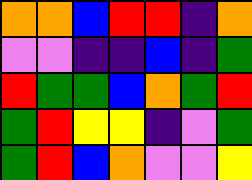[["orange", "orange", "blue", "red", "red", "indigo", "orange"], ["violet", "violet", "indigo", "indigo", "blue", "indigo", "green"], ["red", "green", "green", "blue", "orange", "green", "red"], ["green", "red", "yellow", "yellow", "indigo", "violet", "green"], ["green", "red", "blue", "orange", "violet", "violet", "yellow"]]